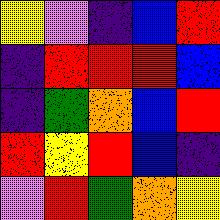[["yellow", "violet", "indigo", "blue", "red"], ["indigo", "red", "red", "red", "blue"], ["indigo", "green", "orange", "blue", "red"], ["red", "yellow", "red", "blue", "indigo"], ["violet", "red", "green", "orange", "yellow"]]